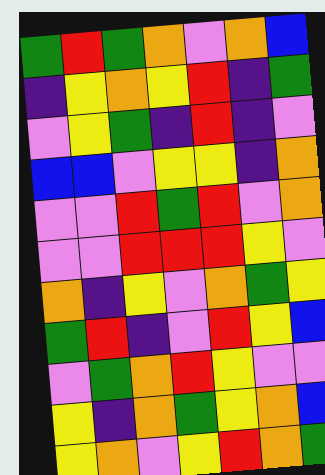[["green", "red", "green", "orange", "violet", "orange", "blue"], ["indigo", "yellow", "orange", "yellow", "red", "indigo", "green"], ["violet", "yellow", "green", "indigo", "red", "indigo", "violet"], ["blue", "blue", "violet", "yellow", "yellow", "indigo", "orange"], ["violet", "violet", "red", "green", "red", "violet", "orange"], ["violet", "violet", "red", "red", "red", "yellow", "violet"], ["orange", "indigo", "yellow", "violet", "orange", "green", "yellow"], ["green", "red", "indigo", "violet", "red", "yellow", "blue"], ["violet", "green", "orange", "red", "yellow", "violet", "violet"], ["yellow", "indigo", "orange", "green", "yellow", "orange", "blue"], ["yellow", "orange", "violet", "yellow", "red", "orange", "green"]]